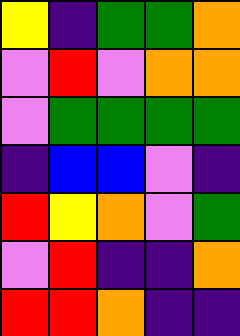[["yellow", "indigo", "green", "green", "orange"], ["violet", "red", "violet", "orange", "orange"], ["violet", "green", "green", "green", "green"], ["indigo", "blue", "blue", "violet", "indigo"], ["red", "yellow", "orange", "violet", "green"], ["violet", "red", "indigo", "indigo", "orange"], ["red", "red", "orange", "indigo", "indigo"]]